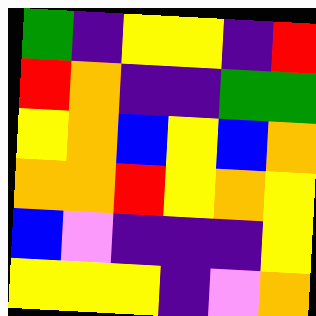[["green", "indigo", "yellow", "yellow", "indigo", "red"], ["red", "orange", "indigo", "indigo", "green", "green"], ["yellow", "orange", "blue", "yellow", "blue", "orange"], ["orange", "orange", "red", "yellow", "orange", "yellow"], ["blue", "violet", "indigo", "indigo", "indigo", "yellow"], ["yellow", "yellow", "yellow", "indigo", "violet", "orange"]]